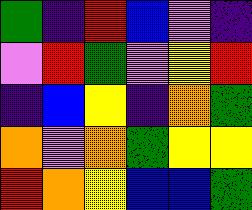[["green", "indigo", "red", "blue", "violet", "indigo"], ["violet", "red", "green", "violet", "yellow", "red"], ["indigo", "blue", "yellow", "indigo", "orange", "green"], ["orange", "violet", "orange", "green", "yellow", "yellow"], ["red", "orange", "yellow", "blue", "blue", "green"]]